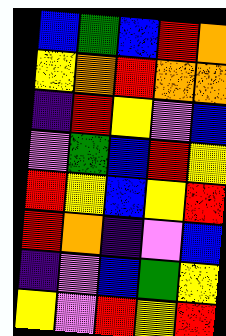[["blue", "green", "blue", "red", "orange"], ["yellow", "orange", "red", "orange", "orange"], ["indigo", "red", "yellow", "violet", "blue"], ["violet", "green", "blue", "red", "yellow"], ["red", "yellow", "blue", "yellow", "red"], ["red", "orange", "indigo", "violet", "blue"], ["indigo", "violet", "blue", "green", "yellow"], ["yellow", "violet", "red", "yellow", "red"]]